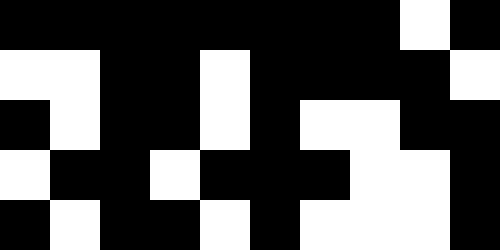[["black", "black", "black", "black", "black", "black", "black", "black", "white", "black"], ["white", "white", "black", "black", "white", "black", "black", "black", "black", "white"], ["black", "white", "black", "black", "white", "black", "white", "white", "black", "black"], ["white", "black", "black", "white", "black", "black", "black", "white", "white", "black"], ["black", "white", "black", "black", "white", "black", "white", "white", "white", "black"]]